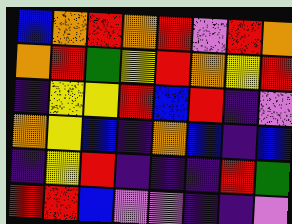[["blue", "orange", "red", "orange", "red", "violet", "red", "orange"], ["orange", "red", "green", "yellow", "red", "orange", "yellow", "red"], ["indigo", "yellow", "yellow", "red", "blue", "red", "indigo", "violet"], ["orange", "yellow", "blue", "indigo", "orange", "blue", "indigo", "blue"], ["indigo", "yellow", "red", "indigo", "indigo", "indigo", "red", "green"], ["red", "red", "blue", "violet", "violet", "indigo", "indigo", "violet"]]